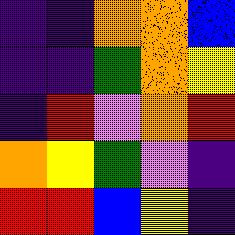[["indigo", "indigo", "orange", "orange", "blue"], ["indigo", "indigo", "green", "orange", "yellow"], ["indigo", "red", "violet", "orange", "red"], ["orange", "yellow", "green", "violet", "indigo"], ["red", "red", "blue", "yellow", "indigo"]]